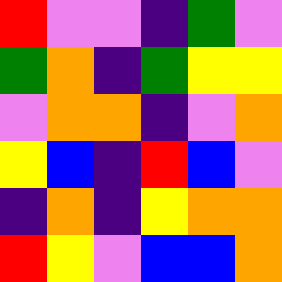[["red", "violet", "violet", "indigo", "green", "violet"], ["green", "orange", "indigo", "green", "yellow", "yellow"], ["violet", "orange", "orange", "indigo", "violet", "orange"], ["yellow", "blue", "indigo", "red", "blue", "violet"], ["indigo", "orange", "indigo", "yellow", "orange", "orange"], ["red", "yellow", "violet", "blue", "blue", "orange"]]